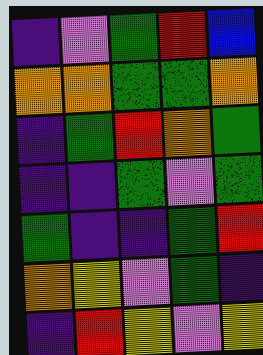[["indigo", "violet", "green", "red", "blue"], ["orange", "orange", "green", "green", "orange"], ["indigo", "green", "red", "orange", "green"], ["indigo", "indigo", "green", "violet", "green"], ["green", "indigo", "indigo", "green", "red"], ["orange", "yellow", "violet", "green", "indigo"], ["indigo", "red", "yellow", "violet", "yellow"]]